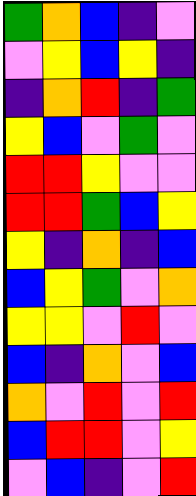[["green", "orange", "blue", "indigo", "violet"], ["violet", "yellow", "blue", "yellow", "indigo"], ["indigo", "orange", "red", "indigo", "green"], ["yellow", "blue", "violet", "green", "violet"], ["red", "red", "yellow", "violet", "violet"], ["red", "red", "green", "blue", "yellow"], ["yellow", "indigo", "orange", "indigo", "blue"], ["blue", "yellow", "green", "violet", "orange"], ["yellow", "yellow", "violet", "red", "violet"], ["blue", "indigo", "orange", "violet", "blue"], ["orange", "violet", "red", "violet", "red"], ["blue", "red", "red", "violet", "yellow"], ["violet", "blue", "indigo", "violet", "red"]]